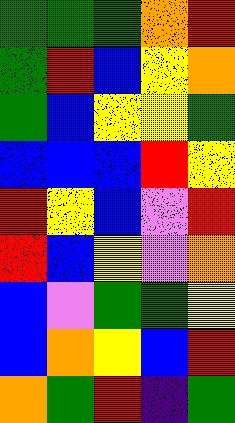[["green", "green", "green", "orange", "red"], ["green", "red", "blue", "yellow", "orange"], ["green", "blue", "yellow", "yellow", "green"], ["blue", "blue", "blue", "red", "yellow"], ["red", "yellow", "blue", "violet", "red"], ["red", "blue", "yellow", "violet", "orange"], ["blue", "violet", "green", "green", "yellow"], ["blue", "orange", "yellow", "blue", "red"], ["orange", "green", "red", "indigo", "green"]]